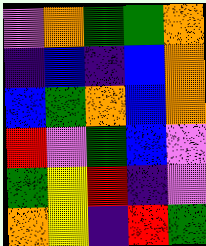[["violet", "orange", "green", "green", "orange"], ["indigo", "blue", "indigo", "blue", "orange"], ["blue", "green", "orange", "blue", "orange"], ["red", "violet", "green", "blue", "violet"], ["green", "yellow", "red", "indigo", "violet"], ["orange", "yellow", "indigo", "red", "green"]]